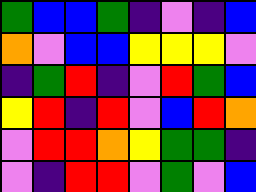[["green", "blue", "blue", "green", "indigo", "violet", "indigo", "blue"], ["orange", "violet", "blue", "blue", "yellow", "yellow", "yellow", "violet"], ["indigo", "green", "red", "indigo", "violet", "red", "green", "blue"], ["yellow", "red", "indigo", "red", "violet", "blue", "red", "orange"], ["violet", "red", "red", "orange", "yellow", "green", "green", "indigo"], ["violet", "indigo", "red", "red", "violet", "green", "violet", "blue"]]